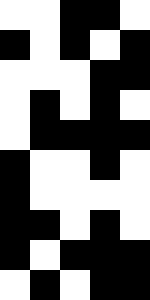[["white", "white", "black", "black", "white"], ["black", "white", "black", "white", "black"], ["white", "white", "white", "black", "black"], ["white", "black", "white", "black", "white"], ["white", "black", "black", "black", "black"], ["black", "white", "white", "black", "white"], ["black", "white", "white", "white", "white"], ["black", "black", "white", "black", "white"], ["black", "white", "black", "black", "black"], ["white", "black", "white", "black", "black"]]